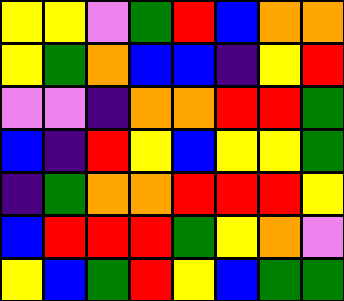[["yellow", "yellow", "violet", "green", "red", "blue", "orange", "orange"], ["yellow", "green", "orange", "blue", "blue", "indigo", "yellow", "red"], ["violet", "violet", "indigo", "orange", "orange", "red", "red", "green"], ["blue", "indigo", "red", "yellow", "blue", "yellow", "yellow", "green"], ["indigo", "green", "orange", "orange", "red", "red", "red", "yellow"], ["blue", "red", "red", "red", "green", "yellow", "orange", "violet"], ["yellow", "blue", "green", "red", "yellow", "blue", "green", "green"]]